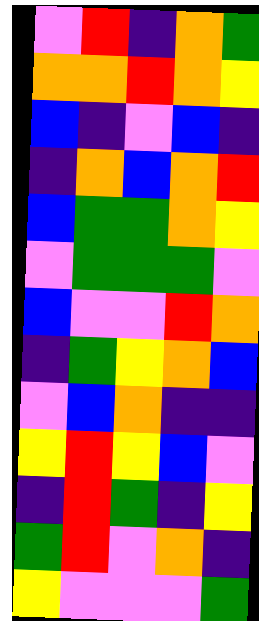[["violet", "red", "indigo", "orange", "green"], ["orange", "orange", "red", "orange", "yellow"], ["blue", "indigo", "violet", "blue", "indigo"], ["indigo", "orange", "blue", "orange", "red"], ["blue", "green", "green", "orange", "yellow"], ["violet", "green", "green", "green", "violet"], ["blue", "violet", "violet", "red", "orange"], ["indigo", "green", "yellow", "orange", "blue"], ["violet", "blue", "orange", "indigo", "indigo"], ["yellow", "red", "yellow", "blue", "violet"], ["indigo", "red", "green", "indigo", "yellow"], ["green", "red", "violet", "orange", "indigo"], ["yellow", "violet", "violet", "violet", "green"]]